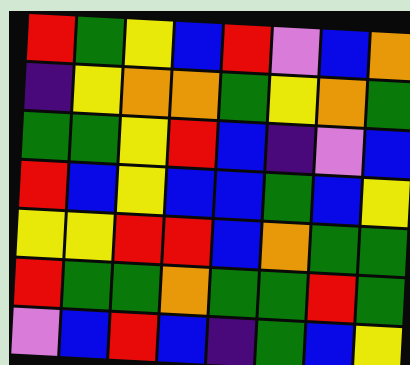[["red", "green", "yellow", "blue", "red", "violet", "blue", "orange"], ["indigo", "yellow", "orange", "orange", "green", "yellow", "orange", "green"], ["green", "green", "yellow", "red", "blue", "indigo", "violet", "blue"], ["red", "blue", "yellow", "blue", "blue", "green", "blue", "yellow"], ["yellow", "yellow", "red", "red", "blue", "orange", "green", "green"], ["red", "green", "green", "orange", "green", "green", "red", "green"], ["violet", "blue", "red", "blue", "indigo", "green", "blue", "yellow"]]